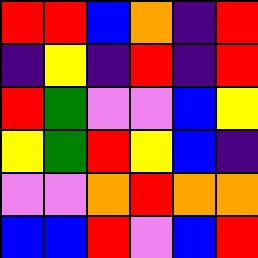[["red", "red", "blue", "orange", "indigo", "red"], ["indigo", "yellow", "indigo", "red", "indigo", "red"], ["red", "green", "violet", "violet", "blue", "yellow"], ["yellow", "green", "red", "yellow", "blue", "indigo"], ["violet", "violet", "orange", "red", "orange", "orange"], ["blue", "blue", "red", "violet", "blue", "red"]]